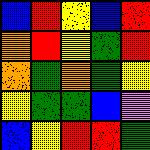[["blue", "red", "yellow", "blue", "red"], ["orange", "red", "yellow", "green", "red"], ["orange", "green", "orange", "green", "yellow"], ["yellow", "green", "green", "blue", "violet"], ["blue", "yellow", "red", "red", "green"]]